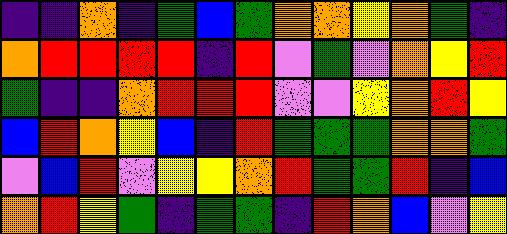[["indigo", "indigo", "orange", "indigo", "green", "blue", "green", "orange", "orange", "yellow", "orange", "green", "indigo"], ["orange", "red", "red", "red", "red", "indigo", "red", "violet", "green", "violet", "orange", "yellow", "red"], ["green", "indigo", "indigo", "orange", "red", "red", "red", "violet", "violet", "yellow", "orange", "red", "yellow"], ["blue", "red", "orange", "yellow", "blue", "indigo", "red", "green", "green", "green", "orange", "orange", "green"], ["violet", "blue", "red", "violet", "yellow", "yellow", "orange", "red", "green", "green", "red", "indigo", "blue"], ["orange", "red", "yellow", "green", "indigo", "green", "green", "indigo", "red", "orange", "blue", "violet", "yellow"]]